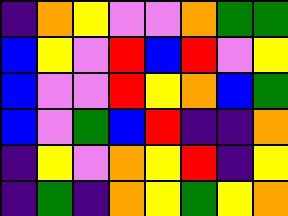[["indigo", "orange", "yellow", "violet", "violet", "orange", "green", "green"], ["blue", "yellow", "violet", "red", "blue", "red", "violet", "yellow"], ["blue", "violet", "violet", "red", "yellow", "orange", "blue", "green"], ["blue", "violet", "green", "blue", "red", "indigo", "indigo", "orange"], ["indigo", "yellow", "violet", "orange", "yellow", "red", "indigo", "yellow"], ["indigo", "green", "indigo", "orange", "yellow", "green", "yellow", "orange"]]